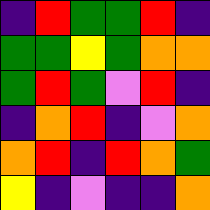[["indigo", "red", "green", "green", "red", "indigo"], ["green", "green", "yellow", "green", "orange", "orange"], ["green", "red", "green", "violet", "red", "indigo"], ["indigo", "orange", "red", "indigo", "violet", "orange"], ["orange", "red", "indigo", "red", "orange", "green"], ["yellow", "indigo", "violet", "indigo", "indigo", "orange"]]